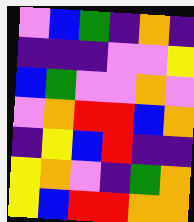[["violet", "blue", "green", "indigo", "orange", "indigo"], ["indigo", "indigo", "indigo", "violet", "violet", "yellow"], ["blue", "green", "violet", "violet", "orange", "violet"], ["violet", "orange", "red", "red", "blue", "orange"], ["indigo", "yellow", "blue", "red", "indigo", "indigo"], ["yellow", "orange", "violet", "indigo", "green", "orange"], ["yellow", "blue", "red", "red", "orange", "orange"]]